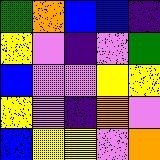[["green", "orange", "blue", "blue", "indigo"], ["yellow", "violet", "indigo", "violet", "green"], ["blue", "violet", "violet", "yellow", "yellow"], ["yellow", "violet", "indigo", "orange", "violet"], ["blue", "yellow", "yellow", "violet", "orange"]]